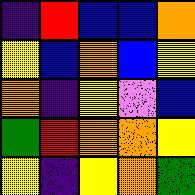[["indigo", "red", "blue", "blue", "orange"], ["yellow", "blue", "orange", "blue", "yellow"], ["orange", "indigo", "yellow", "violet", "blue"], ["green", "red", "orange", "orange", "yellow"], ["yellow", "indigo", "yellow", "orange", "green"]]